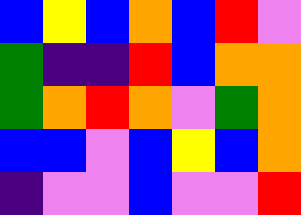[["blue", "yellow", "blue", "orange", "blue", "red", "violet"], ["green", "indigo", "indigo", "red", "blue", "orange", "orange"], ["green", "orange", "red", "orange", "violet", "green", "orange"], ["blue", "blue", "violet", "blue", "yellow", "blue", "orange"], ["indigo", "violet", "violet", "blue", "violet", "violet", "red"]]